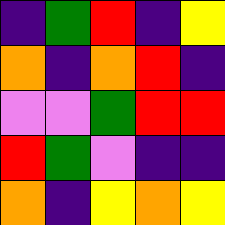[["indigo", "green", "red", "indigo", "yellow"], ["orange", "indigo", "orange", "red", "indigo"], ["violet", "violet", "green", "red", "red"], ["red", "green", "violet", "indigo", "indigo"], ["orange", "indigo", "yellow", "orange", "yellow"]]